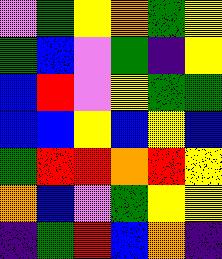[["violet", "green", "yellow", "orange", "green", "yellow"], ["green", "blue", "violet", "green", "indigo", "yellow"], ["blue", "red", "violet", "yellow", "green", "green"], ["blue", "blue", "yellow", "blue", "yellow", "blue"], ["green", "red", "red", "orange", "red", "yellow"], ["orange", "blue", "violet", "green", "yellow", "yellow"], ["indigo", "green", "red", "blue", "orange", "indigo"]]